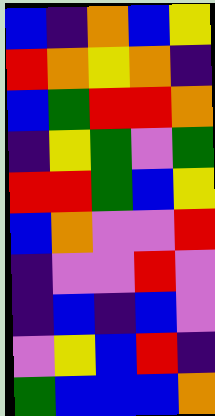[["blue", "indigo", "orange", "blue", "yellow"], ["red", "orange", "yellow", "orange", "indigo"], ["blue", "green", "red", "red", "orange"], ["indigo", "yellow", "green", "violet", "green"], ["red", "red", "green", "blue", "yellow"], ["blue", "orange", "violet", "violet", "red"], ["indigo", "violet", "violet", "red", "violet"], ["indigo", "blue", "indigo", "blue", "violet"], ["violet", "yellow", "blue", "red", "indigo"], ["green", "blue", "blue", "blue", "orange"]]